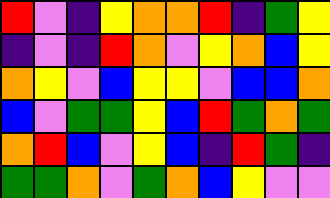[["red", "violet", "indigo", "yellow", "orange", "orange", "red", "indigo", "green", "yellow"], ["indigo", "violet", "indigo", "red", "orange", "violet", "yellow", "orange", "blue", "yellow"], ["orange", "yellow", "violet", "blue", "yellow", "yellow", "violet", "blue", "blue", "orange"], ["blue", "violet", "green", "green", "yellow", "blue", "red", "green", "orange", "green"], ["orange", "red", "blue", "violet", "yellow", "blue", "indigo", "red", "green", "indigo"], ["green", "green", "orange", "violet", "green", "orange", "blue", "yellow", "violet", "violet"]]